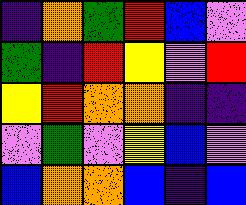[["indigo", "orange", "green", "red", "blue", "violet"], ["green", "indigo", "red", "yellow", "violet", "red"], ["yellow", "red", "orange", "orange", "indigo", "indigo"], ["violet", "green", "violet", "yellow", "blue", "violet"], ["blue", "orange", "orange", "blue", "indigo", "blue"]]